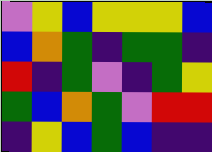[["violet", "yellow", "blue", "yellow", "yellow", "yellow", "blue"], ["blue", "orange", "green", "indigo", "green", "green", "indigo"], ["red", "indigo", "green", "violet", "indigo", "green", "yellow"], ["green", "blue", "orange", "green", "violet", "red", "red"], ["indigo", "yellow", "blue", "green", "blue", "indigo", "indigo"]]